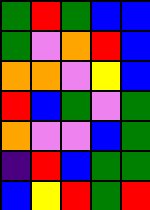[["green", "red", "green", "blue", "blue"], ["green", "violet", "orange", "red", "blue"], ["orange", "orange", "violet", "yellow", "blue"], ["red", "blue", "green", "violet", "green"], ["orange", "violet", "violet", "blue", "green"], ["indigo", "red", "blue", "green", "green"], ["blue", "yellow", "red", "green", "red"]]